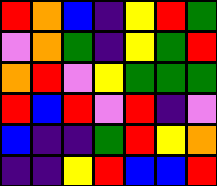[["red", "orange", "blue", "indigo", "yellow", "red", "green"], ["violet", "orange", "green", "indigo", "yellow", "green", "red"], ["orange", "red", "violet", "yellow", "green", "green", "green"], ["red", "blue", "red", "violet", "red", "indigo", "violet"], ["blue", "indigo", "indigo", "green", "red", "yellow", "orange"], ["indigo", "indigo", "yellow", "red", "blue", "blue", "red"]]